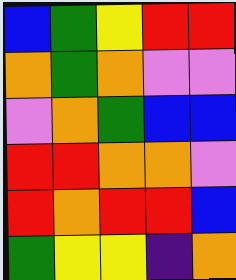[["blue", "green", "yellow", "red", "red"], ["orange", "green", "orange", "violet", "violet"], ["violet", "orange", "green", "blue", "blue"], ["red", "red", "orange", "orange", "violet"], ["red", "orange", "red", "red", "blue"], ["green", "yellow", "yellow", "indigo", "orange"]]